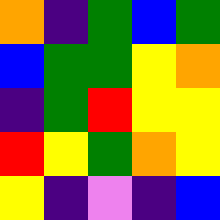[["orange", "indigo", "green", "blue", "green"], ["blue", "green", "green", "yellow", "orange"], ["indigo", "green", "red", "yellow", "yellow"], ["red", "yellow", "green", "orange", "yellow"], ["yellow", "indigo", "violet", "indigo", "blue"]]